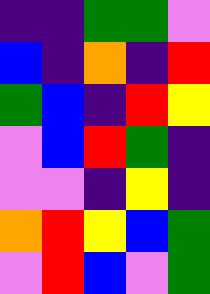[["indigo", "indigo", "green", "green", "violet"], ["blue", "indigo", "orange", "indigo", "red"], ["green", "blue", "indigo", "red", "yellow"], ["violet", "blue", "red", "green", "indigo"], ["violet", "violet", "indigo", "yellow", "indigo"], ["orange", "red", "yellow", "blue", "green"], ["violet", "red", "blue", "violet", "green"]]